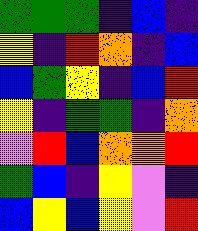[["green", "green", "green", "indigo", "blue", "indigo"], ["yellow", "indigo", "red", "orange", "indigo", "blue"], ["blue", "green", "yellow", "indigo", "blue", "red"], ["yellow", "indigo", "green", "green", "indigo", "orange"], ["violet", "red", "blue", "orange", "orange", "red"], ["green", "blue", "indigo", "yellow", "violet", "indigo"], ["blue", "yellow", "blue", "yellow", "violet", "red"]]